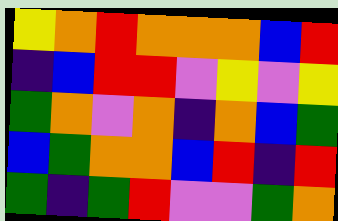[["yellow", "orange", "red", "orange", "orange", "orange", "blue", "red"], ["indigo", "blue", "red", "red", "violet", "yellow", "violet", "yellow"], ["green", "orange", "violet", "orange", "indigo", "orange", "blue", "green"], ["blue", "green", "orange", "orange", "blue", "red", "indigo", "red"], ["green", "indigo", "green", "red", "violet", "violet", "green", "orange"]]